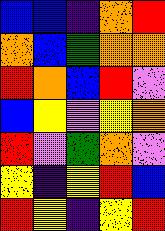[["blue", "blue", "indigo", "orange", "red"], ["orange", "blue", "green", "orange", "orange"], ["red", "orange", "blue", "red", "violet"], ["blue", "yellow", "violet", "yellow", "orange"], ["red", "violet", "green", "orange", "violet"], ["yellow", "indigo", "yellow", "red", "blue"], ["red", "yellow", "indigo", "yellow", "red"]]